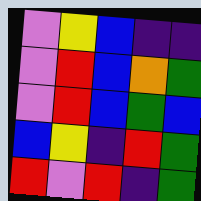[["violet", "yellow", "blue", "indigo", "indigo"], ["violet", "red", "blue", "orange", "green"], ["violet", "red", "blue", "green", "blue"], ["blue", "yellow", "indigo", "red", "green"], ["red", "violet", "red", "indigo", "green"]]